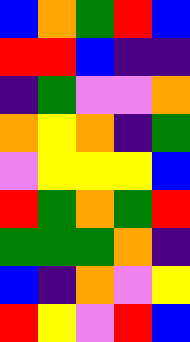[["blue", "orange", "green", "red", "blue"], ["red", "red", "blue", "indigo", "indigo"], ["indigo", "green", "violet", "violet", "orange"], ["orange", "yellow", "orange", "indigo", "green"], ["violet", "yellow", "yellow", "yellow", "blue"], ["red", "green", "orange", "green", "red"], ["green", "green", "green", "orange", "indigo"], ["blue", "indigo", "orange", "violet", "yellow"], ["red", "yellow", "violet", "red", "blue"]]